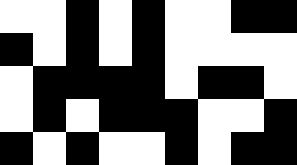[["white", "white", "black", "white", "black", "white", "white", "black", "black"], ["black", "white", "black", "white", "black", "white", "white", "white", "white"], ["white", "black", "black", "black", "black", "white", "black", "black", "white"], ["white", "black", "white", "black", "black", "black", "white", "white", "black"], ["black", "white", "black", "white", "white", "black", "white", "black", "black"]]